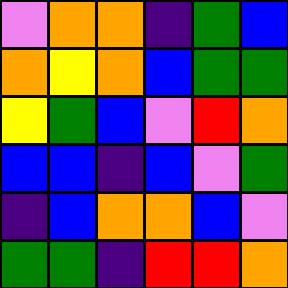[["violet", "orange", "orange", "indigo", "green", "blue"], ["orange", "yellow", "orange", "blue", "green", "green"], ["yellow", "green", "blue", "violet", "red", "orange"], ["blue", "blue", "indigo", "blue", "violet", "green"], ["indigo", "blue", "orange", "orange", "blue", "violet"], ["green", "green", "indigo", "red", "red", "orange"]]